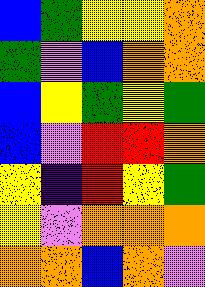[["blue", "green", "yellow", "yellow", "orange"], ["green", "violet", "blue", "orange", "orange"], ["blue", "yellow", "green", "yellow", "green"], ["blue", "violet", "red", "red", "orange"], ["yellow", "indigo", "red", "yellow", "green"], ["yellow", "violet", "orange", "orange", "orange"], ["orange", "orange", "blue", "orange", "violet"]]